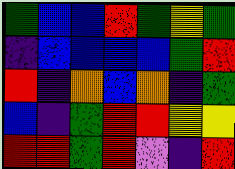[["green", "blue", "blue", "red", "green", "yellow", "green"], ["indigo", "blue", "blue", "blue", "blue", "green", "red"], ["red", "indigo", "orange", "blue", "orange", "indigo", "green"], ["blue", "indigo", "green", "red", "red", "yellow", "yellow"], ["red", "red", "green", "red", "violet", "indigo", "red"]]